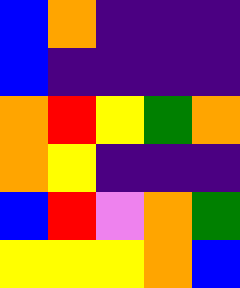[["blue", "orange", "indigo", "indigo", "indigo"], ["blue", "indigo", "indigo", "indigo", "indigo"], ["orange", "red", "yellow", "green", "orange"], ["orange", "yellow", "indigo", "indigo", "indigo"], ["blue", "red", "violet", "orange", "green"], ["yellow", "yellow", "yellow", "orange", "blue"]]